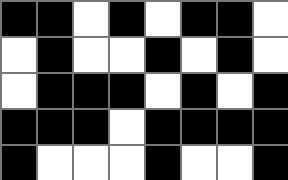[["black", "black", "white", "black", "white", "black", "black", "white"], ["white", "black", "white", "white", "black", "white", "black", "white"], ["white", "black", "black", "black", "white", "black", "white", "black"], ["black", "black", "black", "white", "black", "black", "black", "black"], ["black", "white", "white", "white", "black", "white", "white", "black"]]